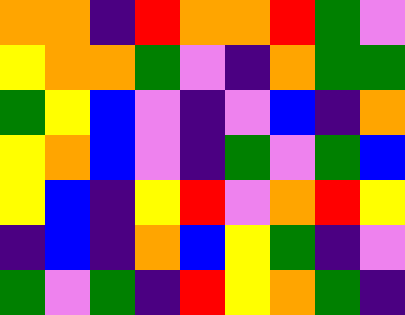[["orange", "orange", "indigo", "red", "orange", "orange", "red", "green", "violet"], ["yellow", "orange", "orange", "green", "violet", "indigo", "orange", "green", "green"], ["green", "yellow", "blue", "violet", "indigo", "violet", "blue", "indigo", "orange"], ["yellow", "orange", "blue", "violet", "indigo", "green", "violet", "green", "blue"], ["yellow", "blue", "indigo", "yellow", "red", "violet", "orange", "red", "yellow"], ["indigo", "blue", "indigo", "orange", "blue", "yellow", "green", "indigo", "violet"], ["green", "violet", "green", "indigo", "red", "yellow", "orange", "green", "indigo"]]